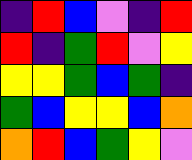[["indigo", "red", "blue", "violet", "indigo", "red"], ["red", "indigo", "green", "red", "violet", "yellow"], ["yellow", "yellow", "green", "blue", "green", "indigo"], ["green", "blue", "yellow", "yellow", "blue", "orange"], ["orange", "red", "blue", "green", "yellow", "violet"]]